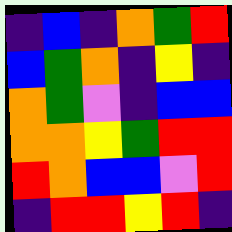[["indigo", "blue", "indigo", "orange", "green", "red"], ["blue", "green", "orange", "indigo", "yellow", "indigo"], ["orange", "green", "violet", "indigo", "blue", "blue"], ["orange", "orange", "yellow", "green", "red", "red"], ["red", "orange", "blue", "blue", "violet", "red"], ["indigo", "red", "red", "yellow", "red", "indigo"]]